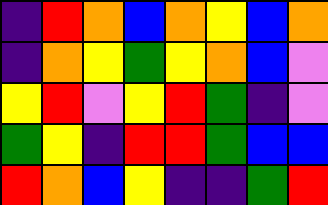[["indigo", "red", "orange", "blue", "orange", "yellow", "blue", "orange"], ["indigo", "orange", "yellow", "green", "yellow", "orange", "blue", "violet"], ["yellow", "red", "violet", "yellow", "red", "green", "indigo", "violet"], ["green", "yellow", "indigo", "red", "red", "green", "blue", "blue"], ["red", "orange", "blue", "yellow", "indigo", "indigo", "green", "red"]]